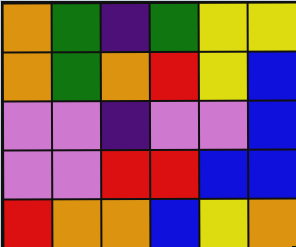[["orange", "green", "indigo", "green", "yellow", "yellow"], ["orange", "green", "orange", "red", "yellow", "blue"], ["violet", "violet", "indigo", "violet", "violet", "blue"], ["violet", "violet", "red", "red", "blue", "blue"], ["red", "orange", "orange", "blue", "yellow", "orange"]]